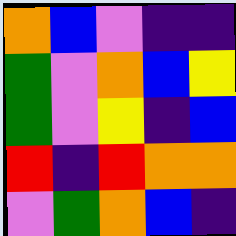[["orange", "blue", "violet", "indigo", "indigo"], ["green", "violet", "orange", "blue", "yellow"], ["green", "violet", "yellow", "indigo", "blue"], ["red", "indigo", "red", "orange", "orange"], ["violet", "green", "orange", "blue", "indigo"]]